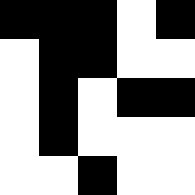[["black", "black", "black", "white", "black"], ["white", "black", "black", "white", "white"], ["white", "black", "white", "black", "black"], ["white", "black", "white", "white", "white"], ["white", "white", "black", "white", "white"]]